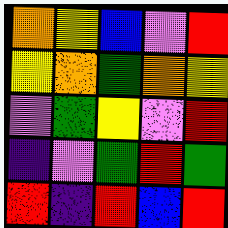[["orange", "yellow", "blue", "violet", "red"], ["yellow", "orange", "green", "orange", "yellow"], ["violet", "green", "yellow", "violet", "red"], ["indigo", "violet", "green", "red", "green"], ["red", "indigo", "red", "blue", "red"]]